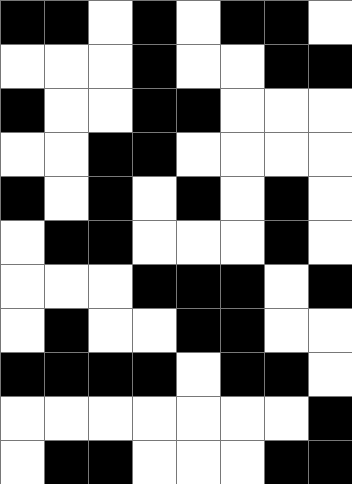[["black", "black", "white", "black", "white", "black", "black", "white"], ["white", "white", "white", "black", "white", "white", "black", "black"], ["black", "white", "white", "black", "black", "white", "white", "white"], ["white", "white", "black", "black", "white", "white", "white", "white"], ["black", "white", "black", "white", "black", "white", "black", "white"], ["white", "black", "black", "white", "white", "white", "black", "white"], ["white", "white", "white", "black", "black", "black", "white", "black"], ["white", "black", "white", "white", "black", "black", "white", "white"], ["black", "black", "black", "black", "white", "black", "black", "white"], ["white", "white", "white", "white", "white", "white", "white", "black"], ["white", "black", "black", "white", "white", "white", "black", "black"]]